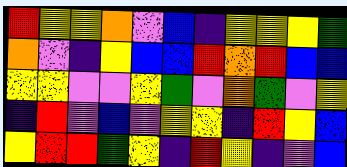[["red", "yellow", "yellow", "orange", "violet", "blue", "indigo", "yellow", "yellow", "yellow", "green"], ["orange", "violet", "indigo", "yellow", "blue", "blue", "red", "orange", "red", "blue", "blue"], ["yellow", "yellow", "violet", "violet", "yellow", "green", "violet", "orange", "green", "violet", "yellow"], ["indigo", "red", "violet", "blue", "violet", "yellow", "yellow", "indigo", "red", "yellow", "blue"], ["yellow", "red", "red", "green", "yellow", "indigo", "red", "yellow", "indigo", "violet", "blue"]]